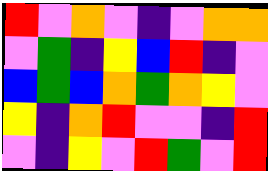[["red", "violet", "orange", "violet", "indigo", "violet", "orange", "orange"], ["violet", "green", "indigo", "yellow", "blue", "red", "indigo", "violet"], ["blue", "green", "blue", "orange", "green", "orange", "yellow", "violet"], ["yellow", "indigo", "orange", "red", "violet", "violet", "indigo", "red"], ["violet", "indigo", "yellow", "violet", "red", "green", "violet", "red"]]